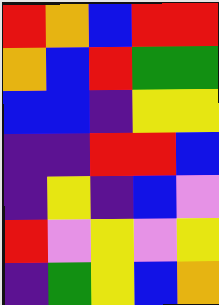[["red", "orange", "blue", "red", "red"], ["orange", "blue", "red", "green", "green"], ["blue", "blue", "indigo", "yellow", "yellow"], ["indigo", "indigo", "red", "red", "blue"], ["indigo", "yellow", "indigo", "blue", "violet"], ["red", "violet", "yellow", "violet", "yellow"], ["indigo", "green", "yellow", "blue", "orange"]]